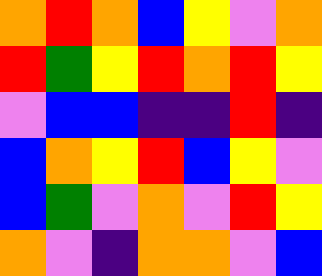[["orange", "red", "orange", "blue", "yellow", "violet", "orange"], ["red", "green", "yellow", "red", "orange", "red", "yellow"], ["violet", "blue", "blue", "indigo", "indigo", "red", "indigo"], ["blue", "orange", "yellow", "red", "blue", "yellow", "violet"], ["blue", "green", "violet", "orange", "violet", "red", "yellow"], ["orange", "violet", "indigo", "orange", "orange", "violet", "blue"]]